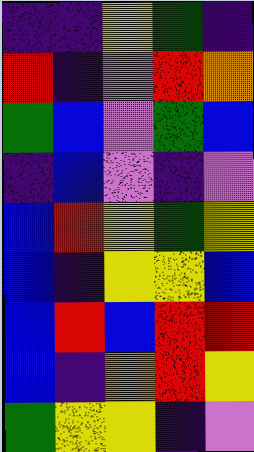[["indigo", "indigo", "yellow", "green", "indigo"], ["red", "indigo", "violet", "red", "orange"], ["green", "blue", "violet", "green", "blue"], ["indigo", "blue", "violet", "indigo", "violet"], ["blue", "red", "yellow", "green", "yellow"], ["blue", "indigo", "yellow", "yellow", "blue"], ["blue", "red", "blue", "red", "red"], ["blue", "indigo", "orange", "red", "yellow"], ["green", "yellow", "yellow", "indigo", "violet"]]